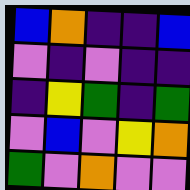[["blue", "orange", "indigo", "indigo", "blue"], ["violet", "indigo", "violet", "indigo", "indigo"], ["indigo", "yellow", "green", "indigo", "green"], ["violet", "blue", "violet", "yellow", "orange"], ["green", "violet", "orange", "violet", "violet"]]